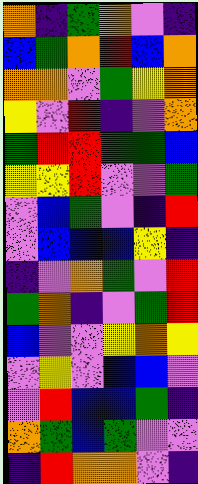[["orange", "indigo", "green", "orange", "violet", "indigo"], ["blue", "green", "orange", "red", "blue", "orange"], ["orange", "orange", "violet", "green", "yellow", "orange"], ["yellow", "violet", "red", "indigo", "violet", "orange"], ["green", "red", "red", "green", "green", "blue"], ["yellow", "yellow", "red", "violet", "violet", "green"], ["violet", "blue", "green", "violet", "indigo", "red"], ["violet", "blue", "blue", "blue", "yellow", "indigo"], ["indigo", "violet", "orange", "green", "violet", "red"], ["green", "orange", "indigo", "violet", "green", "red"], ["blue", "violet", "violet", "yellow", "orange", "yellow"], ["violet", "yellow", "violet", "blue", "blue", "violet"], ["violet", "red", "blue", "blue", "green", "indigo"], ["orange", "green", "blue", "green", "violet", "violet"], ["indigo", "red", "orange", "orange", "violet", "indigo"]]